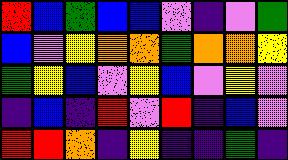[["red", "blue", "green", "blue", "blue", "violet", "indigo", "violet", "green"], ["blue", "violet", "yellow", "orange", "orange", "green", "orange", "orange", "yellow"], ["green", "yellow", "blue", "violet", "yellow", "blue", "violet", "yellow", "violet"], ["indigo", "blue", "indigo", "red", "violet", "red", "indigo", "blue", "violet"], ["red", "red", "orange", "indigo", "yellow", "indigo", "indigo", "green", "indigo"]]